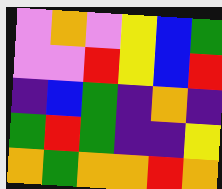[["violet", "orange", "violet", "yellow", "blue", "green"], ["violet", "violet", "red", "yellow", "blue", "red"], ["indigo", "blue", "green", "indigo", "orange", "indigo"], ["green", "red", "green", "indigo", "indigo", "yellow"], ["orange", "green", "orange", "orange", "red", "orange"]]